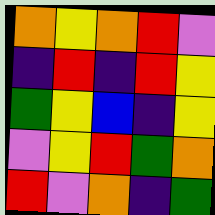[["orange", "yellow", "orange", "red", "violet"], ["indigo", "red", "indigo", "red", "yellow"], ["green", "yellow", "blue", "indigo", "yellow"], ["violet", "yellow", "red", "green", "orange"], ["red", "violet", "orange", "indigo", "green"]]